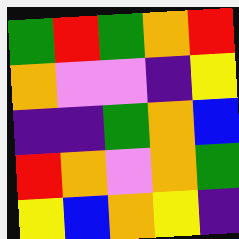[["green", "red", "green", "orange", "red"], ["orange", "violet", "violet", "indigo", "yellow"], ["indigo", "indigo", "green", "orange", "blue"], ["red", "orange", "violet", "orange", "green"], ["yellow", "blue", "orange", "yellow", "indigo"]]